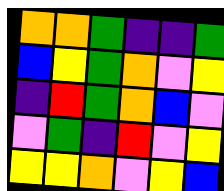[["orange", "orange", "green", "indigo", "indigo", "green"], ["blue", "yellow", "green", "orange", "violet", "yellow"], ["indigo", "red", "green", "orange", "blue", "violet"], ["violet", "green", "indigo", "red", "violet", "yellow"], ["yellow", "yellow", "orange", "violet", "yellow", "blue"]]